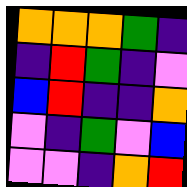[["orange", "orange", "orange", "green", "indigo"], ["indigo", "red", "green", "indigo", "violet"], ["blue", "red", "indigo", "indigo", "orange"], ["violet", "indigo", "green", "violet", "blue"], ["violet", "violet", "indigo", "orange", "red"]]